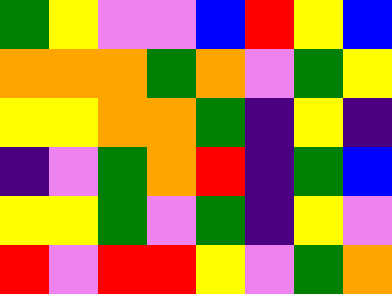[["green", "yellow", "violet", "violet", "blue", "red", "yellow", "blue"], ["orange", "orange", "orange", "green", "orange", "violet", "green", "yellow"], ["yellow", "yellow", "orange", "orange", "green", "indigo", "yellow", "indigo"], ["indigo", "violet", "green", "orange", "red", "indigo", "green", "blue"], ["yellow", "yellow", "green", "violet", "green", "indigo", "yellow", "violet"], ["red", "violet", "red", "red", "yellow", "violet", "green", "orange"]]